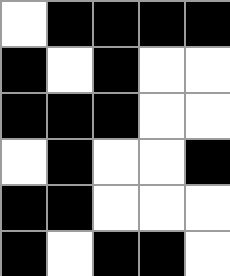[["white", "black", "black", "black", "black"], ["black", "white", "black", "white", "white"], ["black", "black", "black", "white", "white"], ["white", "black", "white", "white", "black"], ["black", "black", "white", "white", "white"], ["black", "white", "black", "black", "white"]]